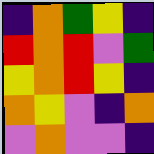[["indigo", "orange", "green", "yellow", "indigo"], ["red", "orange", "red", "violet", "green"], ["yellow", "orange", "red", "yellow", "indigo"], ["orange", "yellow", "violet", "indigo", "orange"], ["violet", "orange", "violet", "violet", "indigo"]]